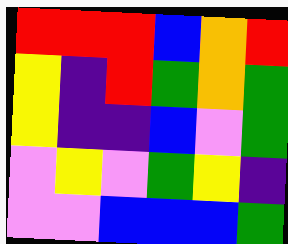[["red", "red", "red", "blue", "orange", "red"], ["yellow", "indigo", "red", "green", "orange", "green"], ["yellow", "indigo", "indigo", "blue", "violet", "green"], ["violet", "yellow", "violet", "green", "yellow", "indigo"], ["violet", "violet", "blue", "blue", "blue", "green"]]